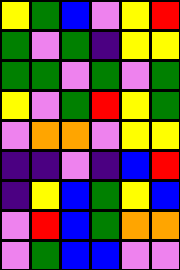[["yellow", "green", "blue", "violet", "yellow", "red"], ["green", "violet", "green", "indigo", "yellow", "yellow"], ["green", "green", "violet", "green", "violet", "green"], ["yellow", "violet", "green", "red", "yellow", "green"], ["violet", "orange", "orange", "violet", "yellow", "yellow"], ["indigo", "indigo", "violet", "indigo", "blue", "red"], ["indigo", "yellow", "blue", "green", "yellow", "blue"], ["violet", "red", "blue", "green", "orange", "orange"], ["violet", "green", "blue", "blue", "violet", "violet"]]